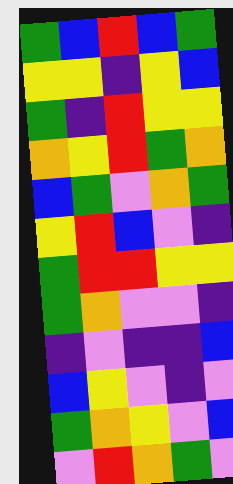[["green", "blue", "red", "blue", "green"], ["yellow", "yellow", "indigo", "yellow", "blue"], ["green", "indigo", "red", "yellow", "yellow"], ["orange", "yellow", "red", "green", "orange"], ["blue", "green", "violet", "orange", "green"], ["yellow", "red", "blue", "violet", "indigo"], ["green", "red", "red", "yellow", "yellow"], ["green", "orange", "violet", "violet", "indigo"], ["indigo", "violet", "indigo", "indigo", "blue"], ["blue", "yellow", "violet", "indigo", "violet"], ["green", "orange", "yellow", "violet", "blue"], ["violet", "red", "orange", "green", "violet"]]